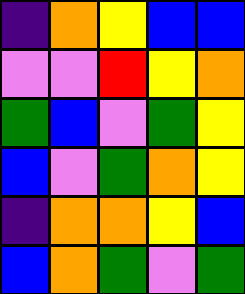[["indigo", "orange", "yellow", "blue", "blue"], ["violet", "violet", "red", "yellow", "orange"], ["green", "blue", "violet", "green", "yellow"], ["blue", "violet", "green", "orange", "yellow"], ["indigo", "orange", "orange", "yellow", "blue"], ["blue", "orange", "green", "violet", "green"]]